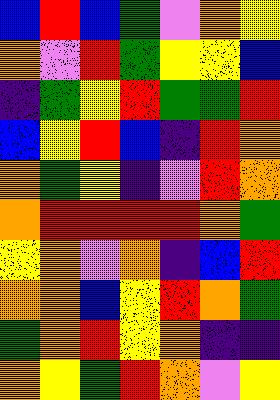[["blue", "red", "blue", "green", "violet", "orange", "yellow"], ["orange", "violet", "red", "green", "yellow", "yellow", "blue"], ["indigo", "green", "yellow", "red", "green", "green", "red"], ["blue", "yellow", "red", "blue", "indigo", "red", "orange"], ["orange", "green", "yellow", "indigo", "violet", "red", "orange"], ["orange", "red", "red", "red", "red", "orange", "green"], ["yellow", "orange", "violet", "orange", "indigo", "blue", "red"], ["orange", "orange", "blue", "yellow", "red", "orange", "green"], ["green", "orange", "red", "yellow", "orange", "indigo", "indigo"], ["orange", "yellow", "green", "red", "orange", "violet", "yellow"]]